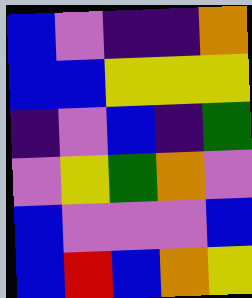[["blue", "violet", "indigo", "indigo", "orange"], ["blue", "blue", "yellow", "yellow", "yellow"], ["indigo", "violet", "blue", "indigo", "green"], ["violet", "yellow", "green", "orange", "violet"], ["blue", "violet", "violet", "violet", "blue"], ["blue", "red", "blue", "orange", "yellow"]]